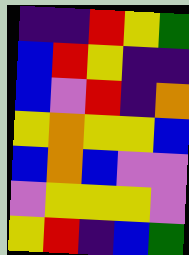[["indigo", "indigo", "red", "yellow", "green"], ["blue", "red", "yellow", "indigo", "indigo"], ["blue", "violet", "red", "indigo", "orange"], ["yellow", "orange", "yellow", "yellow", "blue"], ["blue", "orange", "blue", "violet", "violet"], ["violet", "yellow", "yellow", "yellow", "violet"], ["yellow", "red", "indigo", "blue", "green"]]